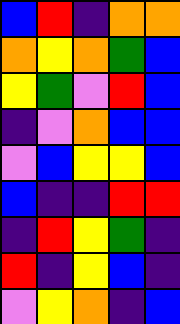[["blue", "red", "indigo", "orange", "orange"], ["orange", "yellow", "orange", "green", "blue"], ["yellow", "green", "violet", "red", "blue"], ["indigo", "violet", "orange", "blue", "blue"], ["violet", "blue", "yellow", "yellow", "blue"], ["blue", "indigo", "indigo", "red", "red"], ["indigo", "red", "yellow", "green", "indigo"], ["red", "indigo", "yellow", "blue", "indigo"], ["violet", "yellow", "orange", "indigo", "blue"]]